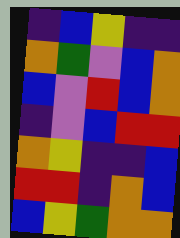[["indigo", "blue", "yellow", "indigo", "indigo"], ["orange", "green", "violet", "blue", "orange"], ["blue", "violet", "red", "blue", "orange"], ["indigo", "violet", "blue", "red", "red"], ["orange", "yellow", "indigo", "indigo", "blue"], ["red", "red", "indigo", "orange", "blue"], ["blue", "yellow", "green", "orange", "orange"]]